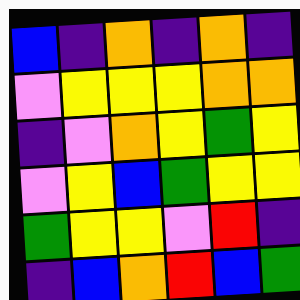[["blue", "indigo", "orange", "indigo", "orange", "indigo"], ["violet", "yellow", "yellow", "yellow", "orange", "orange"], ["indigo", "violet", "orange", "yellow", "green", "yellow"], ["violet", "yellow", "blue", "green", "yellow", "yellow"], ["green", "yellow", "yellow", "violet", "red", "indigo"], ["indigo", "blue", "orange", "red", "blue", "green"]]